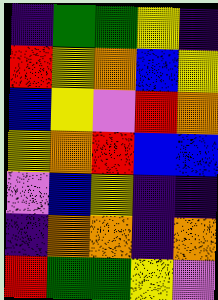[["indigo", "green", "green", "yellow", "indigo"], ["red", "yellow", "orange", "blue", "yellow"], ["blue", "yellow", "violet", "red", "orange"], ["yellow", "orange", "red", "blue", "blue"], ["violet", "blue", "yellow", "indigo", "indigo"], ["indigo", "orange", "orange", "indigo", "orange"], ["red", "green", "green", "yellow", "violet"]]